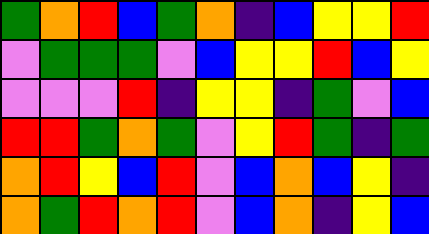[["green", "orange", "red", "blue", "green", "orange", "indigo", "blue", "yellow", "yellow", "red"], ["violet", "green", "green", "green", "violet", "blue", "yellow", "yellow", "red", "blue", "yellow"], ["violet", "violet", "violet", "red", "indigo", "yellow", "yellow", "indigo", "green", "violet", "blue"], ["red", "red", "green", "orange", "green", "violet", "yellow", "red", "green", "indigo", "green"], ["orange", "red", "yellow", "blue", "red", "violet", "blue", "orange", "blue", "yellow", "indigo"], ["orange", "green", "red", "orange", "red", "violet", "blue", "orange", "indigo", "yellow", "blue"]]